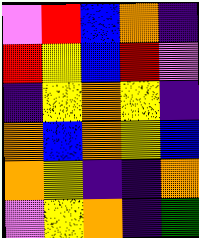[["violet", "red", "blue", "orange", "indigo"], ["red", "yellow", "blue", "red", "violet"], ["indigo", "yellow", "orange", "yellow", "indigo"], ["orange", "blue", "orange", "yellow", "blue"], ["orange", "yellow", "indigo", "indigo", "orange"], ["violet", "yellow", "orange", "indigo", "green"]]